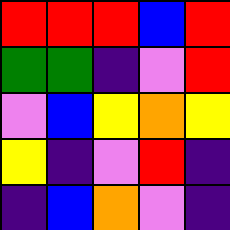[["red", "red", "red", "blue", "red"], ["green", "green", "indigo", "violet", "red"], ["violet", "blue", "yellow", "orange", "yellow"], ["yellow", "indigo", "violet", "red", "indigo"], ["indigo", "blue", "orange", "violet", "indigo"]]